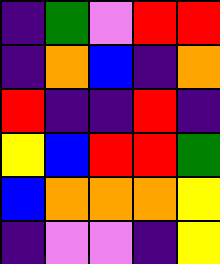[["indigo", "green", "violet", "red", "red"], ["indigo", "orange", "blue", "indigo", "orange"], ["red", "indigo", "indigo", "red", "indigo"], ["yellow", "blue", "red", "red", "green"], ["blue", "orange", "orange", "orange", "yellow"], ["indigo", "violet", "violet", "indigo", "yellow"]]